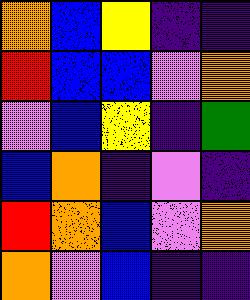[["orange", "blue", "yellow", "indigo", "indigo"], ["red", "blue", "blue", "violet", "orange"], ["violet", "blue", "yellow", "indigo", "green"], ["blue", "orange", "indigo", "violet", "indigo"], ["red", "orange", "blue", "violet", "orange"], ["orange", "violet", "blue", "indigo", "indigo"]]